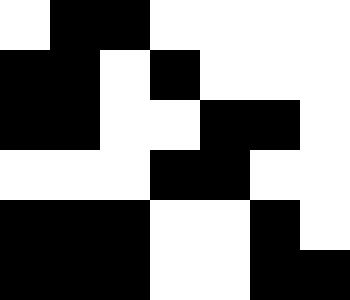[["white", "black", "black", "white", "white", "white", "white"], ["black", "black", "white", "black", "white", "white", "white"], ["black", "black", "white", "white", "black", "black", "white"], ["white", "white", "white", "black", "black", "white", "white"], ["black", "black", "black", "white", "white", "black", "white"], ["black", "black", "black", "white", "white", "black", "black"]]